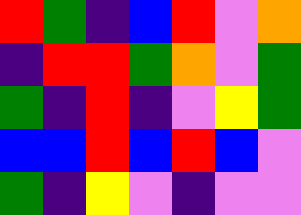[["red", "green", "indigo", "blue", "red", "violet", "orange"], ["indigo", "red", "red", "green", "orange", "violet", "green"], ["green", "indigo", "red", "indigo", "violet", "yellow", "green"], ["blue", "blue", "red", "blue", "red", "blue", "violet"], ["green", "indigo", "yellow", "violet", "indigo", "violet", "violet"]]